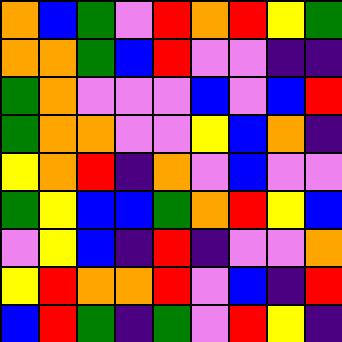[["orange", "blue", "green", "violet", "red", "orange", "red", "yellow", "green"], ["orange", "orange", "green", "blue", "red", "violet", "violet", "indigo", "indigo"], ["green", "orange", "violet", "violet", "violet", "blue", "violet", "blue", "red"], ["green", "orange", "orange", "violet", "violet", "yellow", "blue", "orange", "indigo"], ["yellow", "orange", "red", "indigo", "orange", "violet", "blue", "violet", "violet"], ["green", "yellow", "blue", "blue", "green", "orange", "red", "yellow", "blue"], ["violet", "yellow", "blue", "indigo", "red", "indigo", "violet", "violet", "orange"], ["yellow", "red", "orange", "orange", "red", "violet", "blue", "indigo", "red"], ["blue", "red", "green", "indigo", "green", "violet", "red", "yellow", "indigo"]]